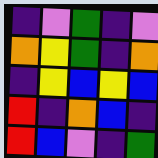[["indigo", "violet", "green", "indigo", "violet"], ["orange", "yellow", "green", "indigo", "orange"], ["indigo", "yellow", "blue", "yellow", "blue"], ["red", "indigo", "orange", "blue", "indigo"], ["red", "blue", "violet", "indigo", "green"]]